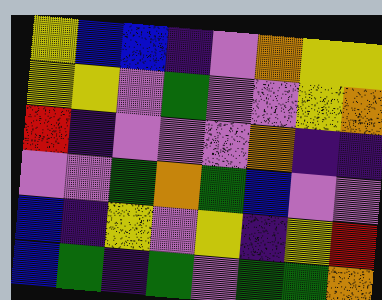[["yellow", "blue", "blue", "indigo", "violet", "orange", "yellow", "yellow"], ["yellow", "yellow", "violet", "green", "violet", "violet", "yellow", "orange"], ["red", "indigo", "violet", "violet", "violet", "orange", "indigo", "indigo"], ["violet", "violet", "green", "orange", "green", "blue", "violet", "violet"], ["blue", "indigo", "yellow", "violet", "yellow", "indigo", "yellow", "red"], ["blue", "green", "indigo", "green", "violet", "green", "green", "orange"]]